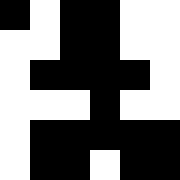[["black", "white", "black", "black", "white", "white"], ["white", "white", "black", "black", "white", "white"], ["white", "black", "black", "black", "black", "white"], ["white", "white", "white", "black", "white", "white"], ["white", "black", "black", "black", "black", "black"], ["white", "black", "black", "white", "black", "black"]]